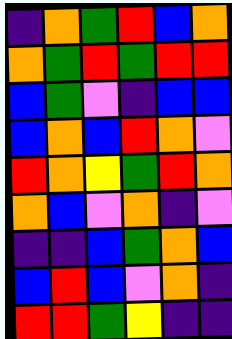[["indigo", "orange", "green", "red", "blue", "orange"], ["orange", "green", "red", "green", "red", "red"], ["blue", "green", "violet", "indigo", "blue", "blue"], ["blue", "orange", "blue", "red", "orange", "violet"], ["red", "orange", "yellow", "green", "red", "orange"], ["orange", "blue", "violet", "orange", "indigo", "violet"], ["indigo", "indigo", "blue", "green", "orange", "blue"], ["blue", "red", "blue", "violet", "orange", "indigo"], ["red", "red", "green", "yellow", "indigo", "indigo"]]